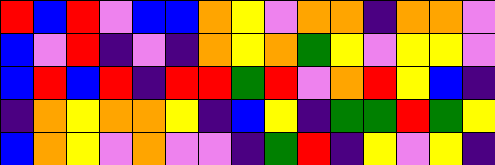[["red", "blue", "red", "violet", "blue", "blue", "orange", "yellow", "violet", "orange", "orange", "indigo", "orange", "orange", "violet"], ["blue", "violet", "red", "indigo", "violet", "indigo", "orange", "yellow", "orange", "green", "yellow", "violet", "yellow", "yellow", "violet"], ["blue", "red", "blue", "red", "indigo", "red", "red", "green", "red", "violet", "orange", "red", "yellow", "blue", "indigo"], ["indigo", "orange", "yellow", "orange", "orange", "yellow", "indigo", "blue", "yellow", "indigo", "green", "green", "red", "green", "yellow"], ["blue", "orange", "yellow", "violet", "orange", "violet", "violet", "indigo", "green", "red", "indigo", "yellow", "violet", "yellow", "indigo"]]